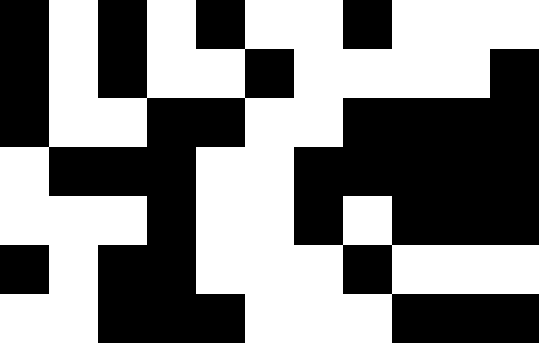[["black", "white", "black", "white", "black", "white", "white", "black", "white", "white", "white"], ["black", "white", "black", "white", "white", "black", "white", "white", "white", "white", "black"], ["black", "white", "white", "black", "black", "white", "white", "black", "black", "black", "black"], ["white", "black", "black", "black", "white", "white", "black", "black", "black", "black", "black"], ["white", "white", "white", "black", "white", "white", "black", "white", "black", "black", "black"], ["black", "white", "black", "black", "white", "white", "white", "black", "white", "white", "white"], ["white", "white", "black", "black", "black", "white", "white", "white", "black", "black", "black"]]